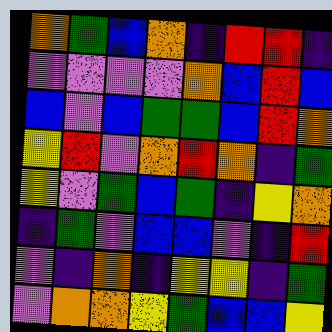[["orange", "green", "blue", "orange", "indigo", "red", "red", "indigo"], ["violet", "violet", "violet", "violet", "orange", "blue", "red", "blue"], ["blue", "violet", "blue", "green", "green", "blue", "red", "orange"], ["yellow", "red", "violet", "orange", "red", "orange", "indigo", "green"], ["yellow", "violet", "green", "blue", "green", "indigo", "yellow", "orange"], ["indigo", "green", "violet", "blue", "blue", "violet", "indigo", "red"], ["violet", "indigo", "orange", "indigo", "yellow", "yellow", "indigo", "green"], ["violet", "orange", "orange", "yellow", "green", "blue", "blue", "yellow"]]